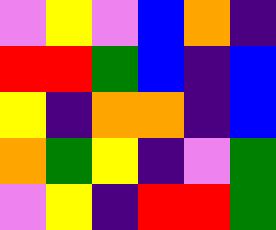[["violet", "yellow", "violet", "blue", "orange", "indigo"], ["red", "red", "green", "blue", "indigo", "blue"], ["yellow", "indigo", "orange", "orange", "indigo", "blue"], ["orange", "green", "yellow", "indigo", "violet", "green"], ["violet", "yellow", "indigo", "red", "red", "green"]]